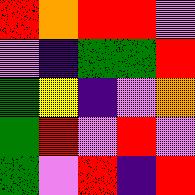[["red", "orange", "red", "red", "violet"], ["violet", "indigo", "green", "green", "red"], ["green", "yellow", "indigo", "violet", "orange"], ["green", "red", "violet", "red", "violet"], ["green", "violet", "red", "indigo", "red"]]